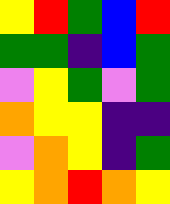[["yellow", "red", "green", "blue", "red"], ["green", "green", "indigo", "blue", "green"], ["violet", "yellow", "green", "violet", "green"], ["orange", "yellow", "yellow", "indigo", "indigo"], ["violet", "orange", "yellow", "indigo", "green"], ["yellow", "orange", "red", "orange", "yellow"]]